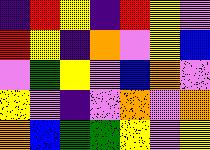[["indigo", "red", "yellow", "indigo", "red", "yellow", "violet"], ["red", "yellow", "indigo", "orange", "violet", "yellow", "blue"], ["violet", "green", "yellow", "violet", "blue", "orange", "violet"], ["yellow", "violet", "indigo", "violet", "orange", "violet", "orange"], ["orange", "blue", "green", "green", "yellow", "violet", "yellow"]]